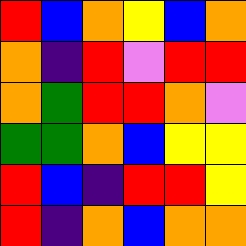[["red", "blue", "orange", "yellow", "blue", "orange"], ["orange", "indigo", "red", "violet", "red", "red"], ["orange", "green", "red", "red", "orange", "violet"], ["green", "green", "orange", "blue", "yellow", "yellow"], ["red", "blue", "indigo", "red", "red", "yellow"], ["red", "indigo", "orange", "blue", "orange", "orange"]]